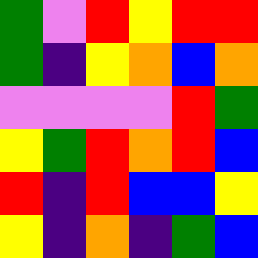[["green", "violet", "red", "yellow", "red", "red"], ["green", "indigo", "yellow", "orange", "blue", "orange"], ["violet", "violet", "violet", "violet", "red", "green"], ["yellow", "green", "red", "orange", "red", "blue"], ["red", "indigo", "red", "blue", "blue", "yellow"], ["yellow", "indigo", "orange", "indigo", "green", "blue"]]